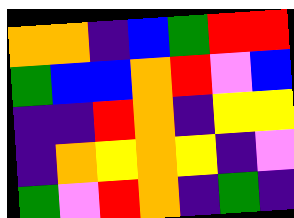[["orange", "orange", "indigo", "blue", "green", "red", "red"], ["green", "blue", "blue", "orange", "red", "violet", "blue"], ["indigo", "indigo", "red", "orange", "indigo", "yellow", "yellow"], ["indigo", "orange", "yellow", "orange", "yellow", "indigo", "violet"], ["green", "violet", "red", "orange", "indigo", "green", "indigo"]]